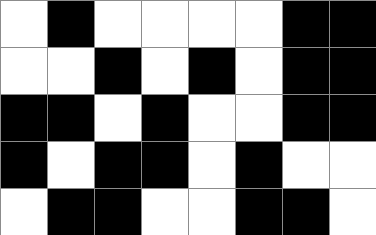[["white", "black", "white", "white", "white", "white", "black", "black"], ["white", "white", "black", "white", "black", "white", "black", "black"], ["black", "black", "white", "black", "white", "white", "black", "black"], ["black", "white", "black", "black", "white", "black", "white", "white"], ["white", "black", "black", "white", "white", "black", "black", "white"]]